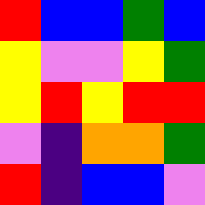[["red", "blue", "blue", "green", "blue"], ["yellow", "violet", "violet", "yellow", "green"], ["yellow", "red", "yellow", "red", "red"], ["violet", "indigo", "orange", "orange", "green"], ["red", "indigo", "blue", "blue", "violet"]]